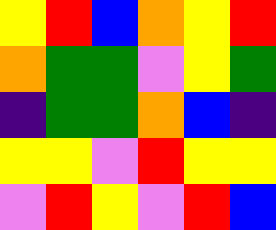[["yellow", "red", "blue", "orange", "yellow", "red"], ["orange", "green", "green", "violet", "yellow", "green"], ["indigo", "green", "green", "orange", "blue", "indigo"], ["yellow", "yellow", "violet", "red", "yellow", "yellow"], ["violet", "red", "yellow", "violet", "red", "blue"]]